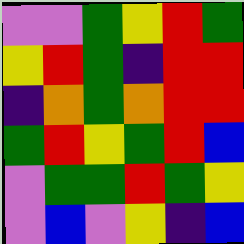[["violet", "violet", "green", "yellow", "red", "green"], ["yellow", "red", "green", "indigo", "red", "red"], ["indigo", "orange", "green", "orange", "red", "red"], ["green", "red", "yellow", "green", "red", "blue"], ["violet", "green", "green", "red", "green", "yellow"], ["violet", "blue", "violet", "yellow", "indigo", "blue"]]